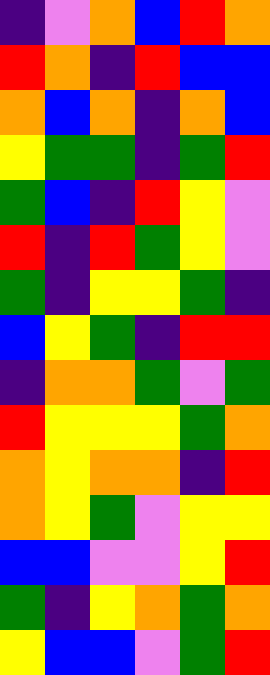[["indigo", "violet", "orange", "blue", "red", "orange"], ["red", "orange", "indigo", "red", "blue", "blue"], ["orange", "blue", "orange", "indigo", "orange", "blue"], ["yellow", "green", "green", "indigo", "green", "red"], ["green", "blue", "indigo", "red", "yellow", "violet"], ["red", "indigo", "red", "green", "yellow", "violet"], ["green", "indigo", "yellow", "yellow", "green", "indigo"], ["blue", "yellow", "green", "indigo", "red", "red"], ["indigo", "orange", "orange", "green", "violet", "green"], ["red", "yellow", "yellow", "yellow", "green", "orange"], ["orange", "yellow", "orange", "orange", "indigo", "red"], ["orange", "yellow", "green", "violet", "yellow", "yellow"], ["blue", "blue", "violet", "violet", "yellow", "red"], ["green", "indigo", "yellow", "orange", "green", "orange"], ["yellow", "blue", "blue", "violet", "green", "red"]]